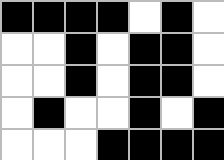[["black", "black", "black", "black", "white", "black", "white"], ["white", "white", "black", "white", "black", "black", "white"], ["white", "white", "black", "white", "black", "black", "white"], ["white", "black", "white", "white", "black", "white", "black"], ["white", "white", "white", "black", "black", "black", "black"]]